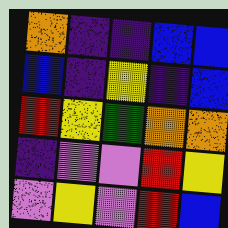[["orange", "indigo", "indigo", "blue", "blue"], ["blue", "indigo", "yellow", "indigo", "blue"], ["red", "yellow", "green", "orange", "orange"], ["indigo", "violet", "violet", "red", "yellow"], ["violet", "yellow", "violet", "red", "blue"]]